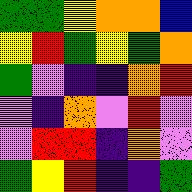[["green", "green", "yellow", "orange", "orange", "blue"], ["yellow", "red", "green", "yellow", "green", "orange"], ["green", "violet", "indigo", "indigo", "orange", "red"], ["violet", "indigo", "orange", "violet", "red", "violet"], ["violet", "red", "red", "indigo", "orange", "violet"], ["green", "yellow", "red", "indigo", "indigo", "green"]]